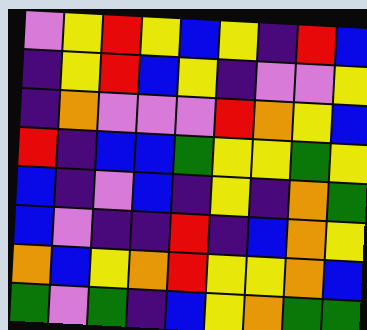[["violet", "yellow", "red", "yellow", "blue", "yellow", "indigo", "red", "blue"], ["indigo", "yellow", "red", "blue", "yellow", "indigo", "violet", "violet", "yellow"], ["indigo", "orange", "violet", "violet", "violet", "red", "orange", "yellow", "blue"], ["red", "indigo", "blue", "blue", "green", "yellow", "yellow", "green", "yellow"], ["blue", "indigo", "violet", "blue", "indigo", "yellow", "indigo", "orange", "green"], ["blue", "violet", "indigo", "indigo", "red", "indigo", "blue", "orange", "yellow"], ["orange", "blue", "yellow", "orange", "red", "yellow", "yellow", "orange", "blue"], ["green", "violet", "green", "indigo", "blue", "yellow", "orange", "green", "green"]]